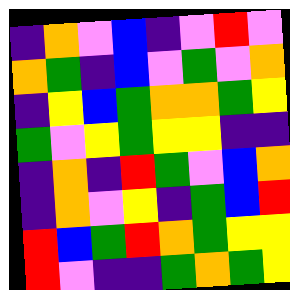[["indigo", "orange", "violet", "blue", "indigo", "violet", "red", "violet"], ["orange", "green", "indigo", "blue", "violet", "green", "violet", "orange"], ["indigo", "yellow", "blue", "green", "orange", "orange", "green", "yellow"], ["green", "violet", "yellow", "green", "yellow", "yellow", "indigo", "indigo"], ["indigo", "orange", "indigo", "red", "green", "violet", "blue", "orange"], ["indigo", "orange", "violet", "yellow", "indigo", "green", "blue", "red"], ["red", "blue", "green", "red", "orange", "green", "yellow", "yellow"], ["red", "violet", "indigo", "indigo", "green", "orange", "green", "yellow"]]